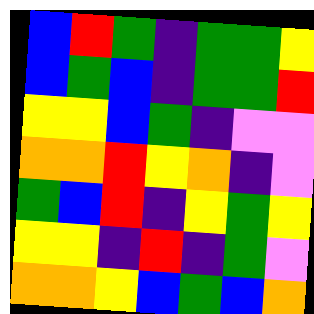[["blue", "red", "green", "indigo", "green", "green", "yellow"], ["blue", "green", "blue", "indigo", "green", "green", "red"], ["yellow", "yellow", "blue", "green", "indigo", "violet", "violet"], ["orange", "orange", "red", "yellow", "orange", "indigo", "violet"], ["green", "blue", "red", "indigo", "yellow", "green", "yellow"], ["yellow", "yellow", "indigo", "red", "indigo", "green", "violet"], ["orange", "orange", "yellow", "blue", "green", "blue", "orange"]]